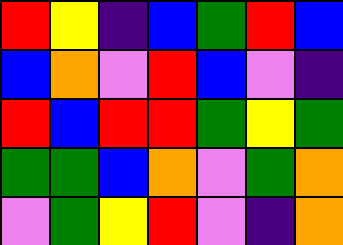[["red", "yellow", "indigo", "blue", "green", "red", "blue"], ["blue", "orange", "violet", "red", "blue", "violet", "indigo"], ["red", "blue", "red", "red", "green", "yellow", "green"], ["green", "green", "blue", "orange", "violet", "green", "orange"], ["violet", "green", "yellow", "red", "violet", "indigo", "orange"]]